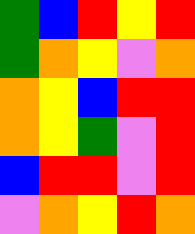[["green", "blue", "red", "yellow", "red"], ["green", "orange", "yellow", "violet", "orange"], ["orange", "yellow", "blue", "red", "red"], ["orange", "yellow", "green", "violet", "red"], ["blue", "red", "red", "violet", "red"], ["violet", "orange", "yellow", "red", "orange"]]